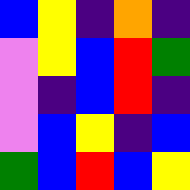[["blue", "yellow", "indigo", "orange", "indigo"], ["violet", "yellow", "blue", "red", "green"], ["violet", "indigo", "blue", "red", "indigo"], ["violet", "blue", "yellow", "indigo", "blue"], ["green", "blue", "red", "blue", "yellow"]]